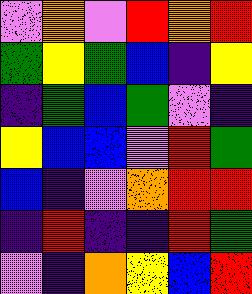[["violet", "orange", "violet", "red", "orange", "red"], ["green", "yellow", "green", "blue", "indigo", "yellow"], ["indigo", "green", "blue", "green", "violet", "indigo"], ["yellow", "blue", "blue", "violet", "red", "green"], ["blue", "indigo", "violet", "orange", "red", "red"], ["indigo", "red", "indigo", "indigo", "red", "green"], ["violet", "indigo", "orange", "yellow", "blue", "red"]]